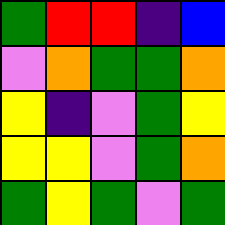[["green", "red", "red", "indigo", "blue"], ["violet", "orange", "green", "green", "orange"], ["yellow", "indigo", "violet", "green", "yellow"], ["yellow", "yellow", "violet", "green", "orange"], ["green", "yellow", "green", "violet", "green"]]